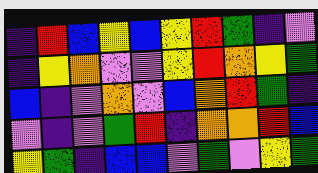[["indigo", "red", "blue", "yellow", "blue", "yellow", "red", "green", "indigo", "violet"], ["indigo", "yellow", "orange", "violet", "violet", "yellow", "red", "orange", "yellow", "green"], ["blue", "indigo", "violet", "orange", "violet", "blue", "orange", "red", "green", "indigo"], ["violet", "indigo", "violet", "green", "red", "indigo", "orange", "orange", "red", "blue"], ["yellow", "green", "indigo", "blue", "blue", "violet", "green", "violet", "yellow", "green"]]